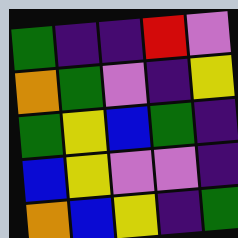[["green", "indigo", "indigo", "red", "violet"], ["orange", "green", "violet", "indigo", "yellow"], ["green", "yellow", "blue", "green", "indigo"], ["blue", "yellow", "violet", "violet", "indigo"], ["orange", "blue", "yellow", "indigo", "green"]]